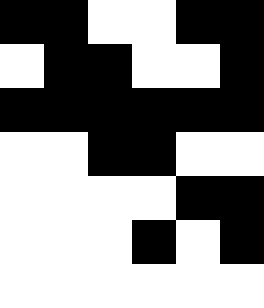[["black", "black", "white", "white", "black", "black"], ["white", "black", "black", "white", "white", "black"], ["black", "black", "black", "black", "black", "black"], ["white", "white", "black", "black", "white", "white"], ["white", "white", "white", "white", "black", "black"], ["white", "white", "white", "black", "white", "black"], ["white", "white", "white", "white", "white", "white"]]